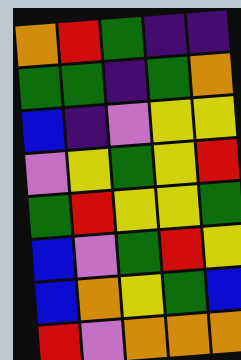[["orange", "red", "green", "indigo", "indigo"], ["green", "green", "indigo", "green", "orange"], ["blue", "indigo", "violet", "yellow", "yellow"], ["violet", "yellow", "green", "yellow", "red"], ["green", "red", "yellow", "yellow", "green"], ["blue", "violet", "green", "red", "yellow"], ["blue", "orange", "yellow", "green", "blue"], ["red", "violet", "orange", "orange", "orange"]]